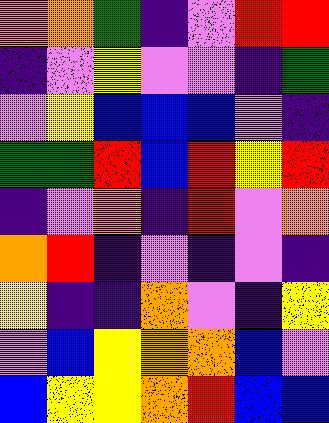[["orange", "orange", "green", "indigo", "violet", "red", "red"], ["indigo", "violet", "yellow", "violet", "violet", "indigo", "green"], ["violet", "yellow", "blue", "blue", "blue", "violet", "indigo"], ["green", "green", "red", "blue", "red", "yellow", "red"], ["indigo", "violet", "orange", "indigo", "red", "violet", "orange"], ["orange", "red", "indigo", "violet", "indigo", "violet", "indigo"], ["yellow", "indigo", "indigo", "orange", "violet", "indigo", "yellow"], ["violet", "blue", "yellow", "orange", "orange", "blue", "violet"], ["blue", "yellow", "yellow", "orange", "red", "blue", "blue"]]